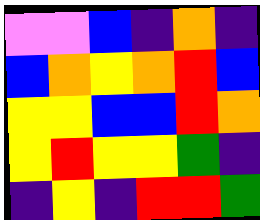[["violet", "violet", "blue", "indigo", "orange", "indigo"], ["blue", "orange", "yellow", "orange", "red", "blue"], ["yellow", "yellow", "blue", "blue", "red", "orange"], ["yellow", "red", "yellow", "yellow", "green", "indigo"], ["indigo", "yellow", "indigo", "red", "red", "green"]]